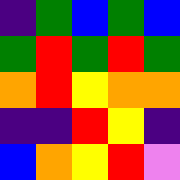[["indigo", "green", "blue", "green", "blue"], ["green", "red", "green", "red", "green"], ["orange", "red", "yellow", "orange", "orange"], ["indigo", "indigo", "red", "yellow", "indigo"], ["blue", "orange", "yellow", "red", "violet"]]